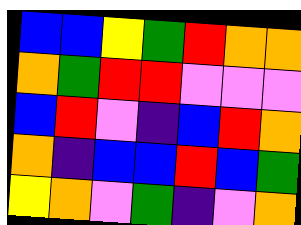[["blue", "blue", "yellow", "green", "red", "orange", "orange"], ["orange", "green", "red", "red", "violet", "violet", "violet"], ["blue", "red", "violet", "indigo", "blue", "red", "orange"], ["orange", "indigo", "blue", "blue", "red", "blue", "green"], ["yellow", "orange", "violet", "green", "indigo", "violet", "orange"]]